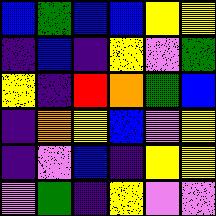[["blue", "green", "blue", "blue", "yellow", "yellow"], ["indigo", "blue", "indigo", "yellow", "violet", "green"], ["yellow", "indigo", "red", "orange", "green", "blue"], ["indigo", "orange", "yellow", "blue", "violet", "yellow"], ["indigo", "violet", "blue", "indigo", "yellow", "yellow"], ["violet", "green", "indigo", "yellow", "violet", "violet"]]